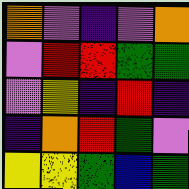[["orange", "violet", "indigo", "violet", "orange"], ["violet", "red", "red", "green", "green"], ["violet", "yellow", "indigo", "red", "indigo"], ["indigo", "orange", "red", "green", "violet"], ["yellow", "yellow", "green", "blue", "green"]]